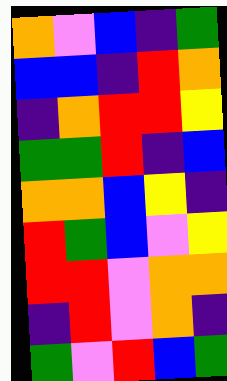[["orange", "violet", "blue", "indigo", "green"], ["blue", "blue", "indigo", "red", "orange"], ["indigo", "orange", "red", "red", "yellow"], ["green", "green", "red", "indigo", "blue"], ["orange", "orange", "blue", "yellow", "indigo"], ["red", "green", "blue", "violet", "yellow"], ["red", "red", "violet", "orange", "orange"], ["indigo", "red", "violet", "orange", "indigo"], ["green", "violet", "red", "blue", "green"]]